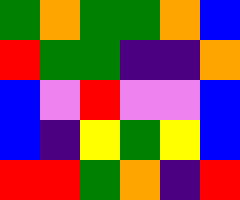[["green", "orange", "green", "green", "orange", "blue"], ["red", "green", "green", "indigo", "indigo", "orange"], ["blue", "violet", "red", "violet", "violet", "blue"], ["blue", "indigo", "yellow", "green", "yellow", "blue"], ["red", "red", "green", "orange", "indigo", "red"]]